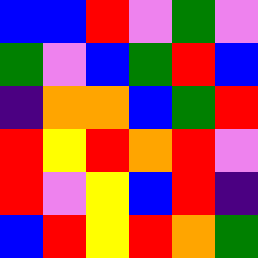[["blue", "blue", "red", "violet", "green", "violet"], ["green", "violet", "blue", "green", "red", "blue"], ["indigo", "orange", "orange", "blue", "green", "red"], ["red", "yellow", "red", "orange", "red", "violet"], ["red", "violet", "yellow", "blue", "red", "indigo"], ["blue", "red", "yellow", "red", "orange", "green"]]